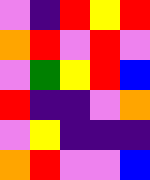[["violet", "indigo", "red", "yellow", "red"], ["orange", "red", "violet", "red", "violet"], ["violet", "green", "yellow", "red", "blue"], ["red", "indigo", "indigo", "violet", "orange"], ["violet", "yellow", "indigo", "indigo", "indigo"], ["orange", "red", "violet", "violet", "blue"]]